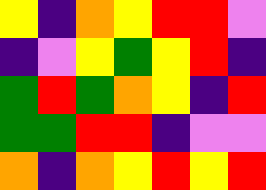[["yellow", "indigo", "orange", "yellow", "red", "red", "violet"], ["indigo", "violet", "yellow", "green", "yellow", "red", "indigo"], ["green", "red", "green", "orange", "yellow", "indigo", "red"], ["green", "green", "red", "red", "indigo", "violet", "violet"], ["orange", "indigo", "orange", "yellow", "red", "yellow", "red"]]